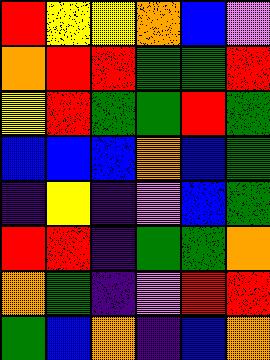[["red", "yellow", "yellow", "orange", "blue", "violet"], ["orange", "red", "red", "green", "green", "red"], ["yellow", "red", "green", "green", "red", "green"], ["blue", "blue", "blue", "orange", "blue", "green"], ["indigo", "yellow", "indigo", "violet", "blue", "green"], ["red", "red", "indigo", "green", "green", "orange"], ["orange", "green", "indigo", "violet", "red", "red"], ["green", "blue", "orange", "indigo", "blue", "orange"]]